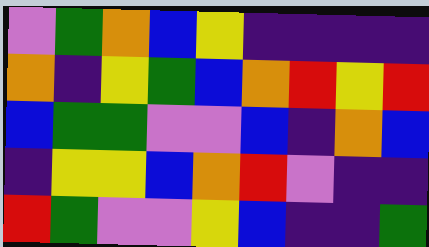[["violet", "green", "orange", "blue", "yellow", "indigo", "indigo", "indigo", "indigo"], ["orange", "indigo", "yellow", "green", "blue", "orange", "red", "yellow", "red"], ["blue", "green", "green", "violet", "violet", "blue", "indigo", "orange", "blue"], ["indigo", "yellow", "yellow", "blue", "orange", "red", "violet", "indigo", "indigo"], ["red", "green", "violet", "violet", "yellow", "blue", "indigo", "indigo", "green"]]